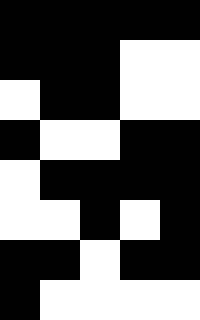[["black", "black", "black", "black", "black"], ["black", "black", "black", "white", "white"], ["white", "black", "black", "white", "white"], ["black", "white", "white", "black", "black"], ["white", "black", "black", "black", "black"], ["white", "white", "black", "white", "black"], ["black", "black", "white", "black", "black"], ["black", "white", "white", "white", "white"]]